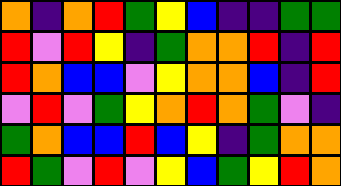[["orange", "indigo", "orange", "red", "green", "yellow", "blue", "indigo", "indigo", "green", "green"], ["red", "violet", "red", "yellow", "indigo", "green", "orange", "orange", "red", "indigo", "red"], ["red", "orange", "blue", "blue", "violet", "yellow", "orange", "orange", "blue", "indigo", "red"], ["violet", "red", "violet", "green", "yellow", "orange", "red", "orange", "green", "violet", "indigo"], ["green", "orange", "blue", "blue", "red", "blue", "yellow", "indigo", "green", "orange", "orange"], ["red", "green", "violet", "red", "violet", "yellow", "blue", "green", "yellow", "red", "orange"]]